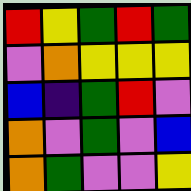[["red", "yellow", "green", "red", "green"], ["violet", "orange", "yellow", "yellow", "yellow"], ["blue", "indigo", "green", "red", "violet"], ["orange", "violet", "green", "violet", "blue"], ["orange", "green", "violet", "violet", "yellow"]]